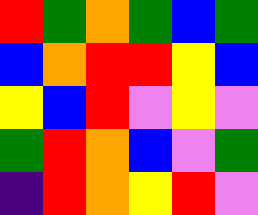[["red", "green", "orange", "green", "blue", "green"], ["blue", "orange", "red", "red", "yellow", "blue"], ["yellow", "blue", "red", "violet", "yellow", "violet"], ["green", "red", "orange", "blue", "violet", "green"], ["indigo", "red", "orange", "yellow", "red", "violet"]]